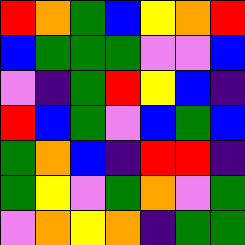[["red", "orange", "green", "blue", "yellow", "orange", "red"], ["blue", "green", "green", "green", "violet", "violet", "blue"], ["violet", "indigo", "green", "red", "yellow", "blue", "indigo"], ["red", "blue", "green", "violet", "blue", "green", "blue"], ["green", "orange", "blue", "indigo", "red", "red", "indigo"], ["green", "yellow", "violet", "green", "orange", "violet", "green"], ["violet", "orange", "yellow", "orange", "indigo", "green", "green"]]